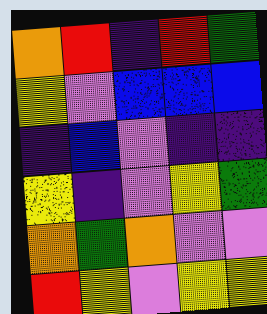[["orange", "red", "indigo", "red", "green"], ["yellow", "violet", "blue", "blue", "blue"], ["indigo", "blue", "violet", "indigo", "indigo"], ["yellow", "indigo", "violet", "yellow", "green"], ["orange", "green", "orange", "violet", "violet"], ["red", "yellow", "violet", "yellow", "yellow"]]